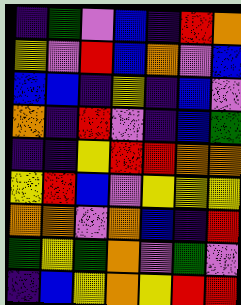[["indigo", "green", "violet", "blue", "indigo", "red", "orange"], ["yellow", "violet", "red", "blue", "orange", "violet", "blue"], ["blue", "blue", "indigo", "yellow", "indigo", "blue", "violet"], ["orange", "indigo", "red", "violet", "indigo", "blue", "green"], ["indigo", "indigo", "yellow", "red", "red", "orange", "orange"], ["yellow", "red", "blue", "violet", "yellow", "yellow", "yellow"], ["orange", "orange", "violet", "orange", "blue", "indigo", "red"], ["green", "yellow", "green", "orange", "violet", "green", "violet"], ["indigo", "blue", "yellow", "orange", "yellow", "red", "red"]]